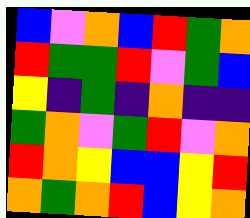[["blue", "violet", "orange", "blue", "red", "green", "orange"], ["red", "green", "green", "red", "violet", "green", "blue"], ["yellow", "indigo", "green", "indigo", "orange", "indigo", "indigo"], ["green", "orange", "violet", "green", "red", "violet", "orange"], ["red", "orange", "yellow", "blue", "blue", "yellow", "red"], ["orange", "green", "orange", "red", "blue", "yellow", "orange"]]